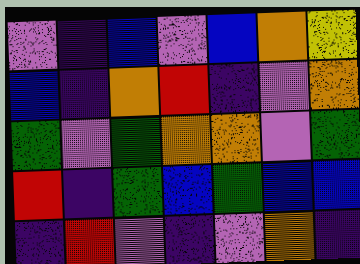[["violet", "indigo", "blue", "violet", "blue", "orange", "yellow"], ["blue", "indigo", "orange", "red", "indigo", "violet", "orange"], ["green", "violet", "green", "orange", "orange", "violet", "green"], ["red", "indigo", "green", "blue", "green", "blue", "blue"], ["indigo", "red", "violet", "indigo", "violet", "orange", "indigo"]]